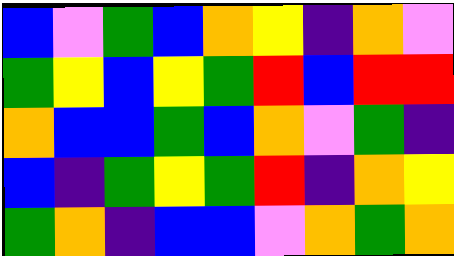[["blue", "violet", "green", "blue", "orange", "yellow", "indigo", "orange", "violet"], ["green", "yellow", "blue", "yellow", "green", "red", "blue", "red", "red"], ["orange", "blue", "blue", "green", "blue", "orange", "violet", "green", "indigo"], ["blue", "indigo", "green", "yellow", "green", "red", "indigo", "orange", "yellow"], ["green", "orange", "indigo", "blue", "blue", "violet", "orange", "green", "orange"]]